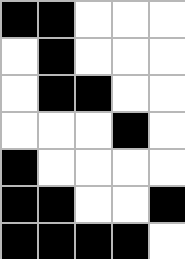[["black", "black", "white", "white", "white"], ["white", "black", "white", "white", "white"], ["white", "black", "black", "white", "white"], ["white", "white", "white", "black", "white"], ["black", "white", "white", "white", "white"], ["black", "black", "white", "white", "black"], ["black", "black", "black", "black", "white"]]